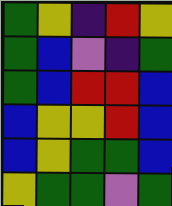[["green", "yellow", "indigo", "red", "yellow"], ["green", "blue", "violet", "indigo", "green"], ["green", "blue", "red", "red", "blue"], ["blue", "yellow", "yellow", "red", "blue"], ["blue", "yellow", "green", "green", "blue"], ["yellow", "green", "green", "violet", "green"]]